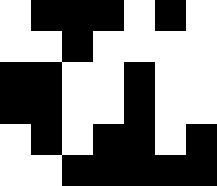[["white", "black", "black", "black", "white", "black", "white"], ["white", "white", "black", "white", "white", "white", "white"], ["black", "black", "white", "white", "black", "white", "white"], ["black", "black", "white", "white", "black", "white", "white"], ["white", "black", "white", "black", "black", "white", "black"], ["white", "white", "black", "black", "black", "black", "black"]]